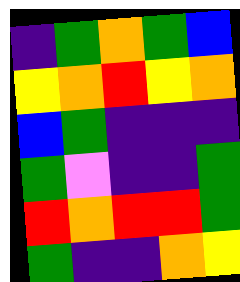[["indigo", "green", "orange", "green", "blue"], ["yellow", "orange", "red", "yellow", "orange"], ["blue", "green", "indigo", "indigo", "indigo"], ["green", "violet", "indigo", "indigo", "green"], ["red", "orange", "red", "red", "green"], ["green", "indigo", "indigo", "orange", "yellow"]]